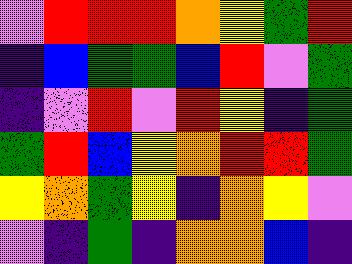[["violet", "red", "red", "red", "orange", "yellow", "green", "red"], ["indigo", "blue", "green", "green", "blue", "red", "violet", "green"], ["indigo", "violet", "red", "violet", "red", "yellow", "indigo", "green"], ["green", "red", "blue", "yellow", "orange", "red", "red", "green"], ["yellow", "orange", "green", "yellow", "indigo", "orange", "yellow", "violet"], ["violet", "indigo", "green", "indigo", "orange", "orange", "blue", "indigo"]]